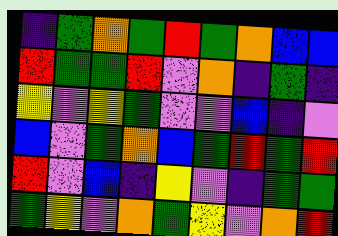[["indigo", "green", "orange", "green", "red", "green", "orange", "blue", "blue"], ["red", "green", "green", "red", "violet", "orange", "indigo", "green", "indigo"], ["yellow", "violet", "yellow", "green", "violet", "violet", "blue", "indigo", "violet"], ["blue", "violet", "green", "orange", "blue", "green", "red", "green", "red"], ["red", "violet", "blue", "indigo", "yellow", "violet", "indigo", "green", "green"], ["green", "yellow", "violet", "orange", "green", "yellow", "violet", "orange", "red"]]